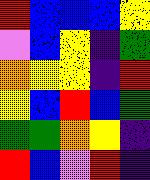[["red", "blue", "blue", "blue", "yellow"], ["violet", "blue", "yellow", "indigo", "green"], ["orange", "yellow", "yellow", "indigo", "red"], ["yellow", "blue", "red", "blue", "green"], ["green", "green", "orange", "yellow", "indigo"], ["red", "blue", "violet", "red", "indigo"]]